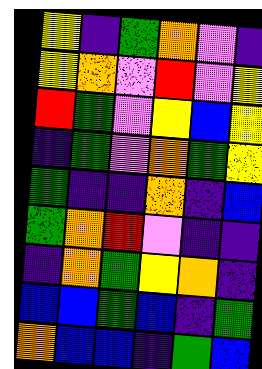[["yellow", "indigo", "green", "orange", "violet", "indigo"], ["yellow", "orange", "violet", "red", "violet", "yellow"], ["red", "green", "violet", "yellow", "blue", "yellow"], ["indigo", "green", "violet", "orange", "green", "yellow"], ["green", "indigo", "indigo", "orange", "indigo", "blue"], ["green", "orange", "red", "violet", "indigo", "indigo"], ["indigo", "orange", "green", "yellow", "orange", "indigo"], ["blue", "blue", "green", "blue", "indigo", "green"], ["orange", "blue", "blue", "indigo", "green", "blue"]]